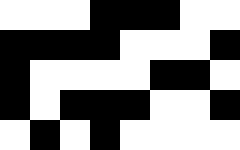[["white", "white", "white", "black", "black", "black", "white", "white"], ["black", "black", "black", "black", "white", "white", "white", "black"], ["black", "white", "white", "white", "white", "black", "black", "white"], ["black", "white", "black", "black", "black", "white", "white", "black"], ["white", "black", "white", "black", "white", "white", "white", "white"]]